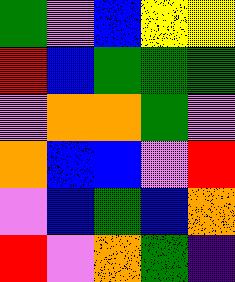[["green", "violet", "blue", "yellow", "yellow"], ["red", "blue", "green", "green", "green"], ["violet", "orange", "orange", "green", "violet"], ["orange", "blue", "blue", "violet", "red"], ["violet", "blue", "green", "blue", "orange"], ["red", "violet", "orange", "green", "indigo"]]